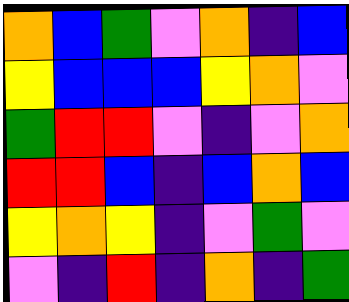[["orange", "blue", "green", "violet", "orange", "indigo", "blue"], ["yellow", "blue", "blue", "blue", "yellow", "orange", "violet"], ["green", "red", "red", "violet", "indigo", "violet", "orange"], ["red", "red", "blue", "indigo", "blue", "orange", "blue"], ["yellow", "orange", "yellow", "indigo", "violet", "green", "violet"], ["violet", "indigo", "red", "indigo", "orange", "indigo", "green"]]